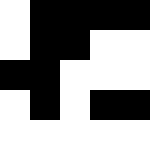[["white", "black", "black", "black", "black"], ["white", "black", "black", "white", "white"], ["black", "black", "white", "white", "white"], ["white", "black", "white", "black", "black"], ["white", "white", "white", "white", "white"]]